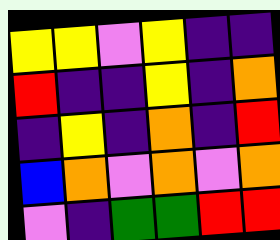[["yellow", "yellow", "violet", "yellow", "indigo", "indigo"], ["red", "indigo", "indigo", "yellow", "indigo", "orange"], ["indigo", "yellow", "indigo", "orange", "indigo", "red"], ["blue", "orange", "violet", "orange", "violet", "orange"], ["violet", "indigo", "green", "green", "red", "red"]]